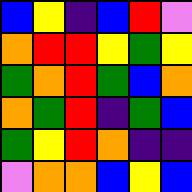[["blue", "yellow", "indigo", "blue", "red", "violet"], ["orange", "red", "red", "yellow", "green", "yellow"], ["green", "orange", "red", "green", "blue", "orange"], ["orange", "green", "red", "indigo", "green", "blue"], ["green", "yellow", "red", "orange", "indigo", "indigo"], ["violet", "orange", "orange", "blue", "yellow", "blue"]]